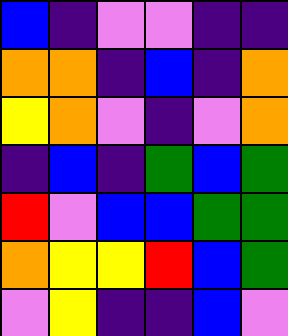[["blue", "indigo", "violet", "violet", "indigo", "indigo"], ["orange", "orange", "indigo", "blue", "indigo", "orange"], ["yellow", "orange", "violet", "indigo", "violet", "orange"], ["indigo", "blue", "indigo", "green", "blue", "green"], ["red", "violet", "blue", "blue", "green", "green"], ["orange", "yellow", "yellow", "red", "blue", "green"], ["violet", "yellow", "indigo", "indigo", "blue", "violet"]]